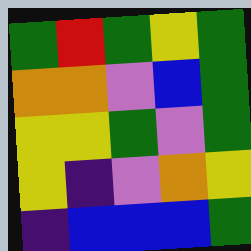[["green", "red", "green", "yellow", "green"], ["orange", "orange", "violet", "blue", "green"], ["yellow", "yellow", "green", "violet", "green"], ["yellow", "indigo", "violet", "orange", "yellow"], ["indigo", "blue", "blue", "blue", "green"]]